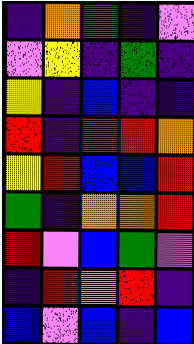[["indigo", "orange", "green", "indigo", "violet"], ["violet", "yellow", "indigo", "green", "indigo"], ["yellow", "indigo", "blue", "indigo", "indigo"], ["red", "indigo", "red", "red", "orange"], ["yellow", "red", "blue", "blue", "red"], ["green", "indigo", "orange", "orange", "red"], ["red", "violet", "blue", "green", "violet"], ["indigo", "red", "orange", "red", "indigo"], ["blue", "violet", "blue", "indigo", "blue"]]